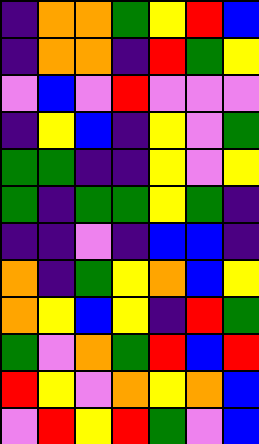[["indigo", "orange", "orange", "green", "yellow", "red", "blue"], ["indigo", "orange", "orange", "indigo", "red", "green", "yellow"], ["violet", "blue", "violet", "red", "violet", "violet", "violet"], ["indigo", "yellow", "blue", "indigo", "yellow", "violet", "green"], ["green", "green", "indigo", "indigo", "yellow", "violet", "yellow"], ["green", "indigo", "green", "green", "yellow", "green", "indigo"], ["indigo", "indigo", "violet", "indigo", "blue", "blue", "indigo"], ["orange", "indigo", "green", "yellow", "orange", "blue", "yellow"], ["orange", "yellow", "blue", "yellow", "indigo", "red", "green"], ["green", "violet", "orange", "green", "red", "blue", "red"], ["red", "yellow", "violet", "orange", "yellow", "orange", "blue"], ["violet", "red", "yellow", "red", "green", "violet", "blue"]]